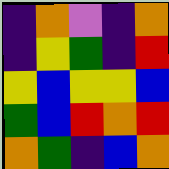[["indigo", "orange", "violet", "indigo", "orange"], ["indigo", "yellow", "green", "indigo", "red"], ["yellow", "blue", "yellow", "yellow", "blue"], ["green", "blue", "red", "orange", "red"], ["orange", "green", "indigo", "blue", "orange"]]